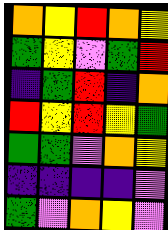[["orange", "yellow", "red", "orange", "yellow"], ["green", "yellow", "violet", "green", "red"], ["indigo", "green", "red", "indigo", "orange"], ["red", "yellow", "red", "yellow", "green"], ["green", "green", "violet", "orange", "yellow"], ["indigo", "indigo", "indigo", "indigo", "violet"], ["green", "violet", "orange", "yellow", "violet"]]